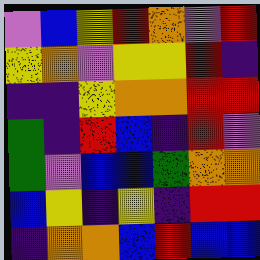[["violet", "blue", "yellow", "red", "orange", "violet", "red"], ["yellow", "orange", "violet", "yellow", "yellow", "red", "indigo"], ["indigo", "indigo", "yellow", "orange", "orange", "red", "red"], ["green", "indigo", "red", "blue", "indigo", "red", "violet"], ["green", "violet", "blue", "blue", "green", "orange", "orange"], ["blue", "yellow", "indigo", "yellow", "indigo", "red", "red"], ["indigo", "orange", "orange", "blue", "red", "blue", "blue"]]